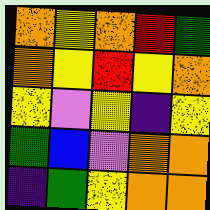[["orange", "yellow", "orange", "red", "green"], ["orange", "yellow", "red", "yellow", "orange"], ["yellow", "violet", "yellow", "indigo", "yellow"], ["green", "blue", "violet", "orange", "orange"], ["indigo", "green", "yellow", "orange", "orange"]]